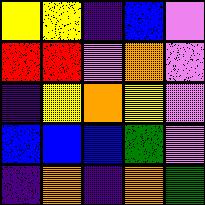[["yellow", "yellow", "indigo", "blue", "violet"], ["red", "red", "violet", "orange", "violet"], ["indigo", "yellow", "orange", "yellow", "violet"], ["blue", "blue", "blue", "green", "violet"], ["indigo", "orange", "indigo", "orange", "green"]]